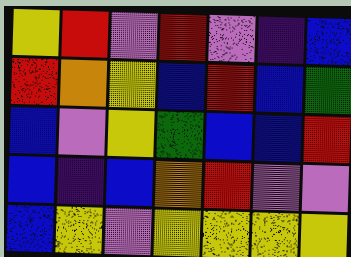[["yellow", "red", "violet", "red", "violet", "indigo", "blue"], ["red", "orange", "yellow", "blue", "red", "blue", "green"], ["blue", "violet", "yellow", "green", "blue", "blue", "red"], ["blue", "indigo", "blue", "orange", "red", "violet", "violet"], ["blue", "yellow", "violet", "yellow", "yellow", "yellow", "yellow"]]